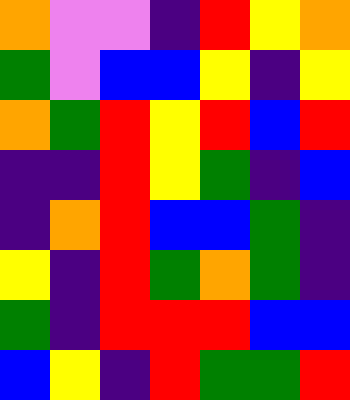[["orange", "violet", "violet", "indigo", "red", "yellow", "orange"], ["green", "violet", "blue", "blue", "yellow", "indigo", "yellow"], ["orange", "green", "red", "yellow", "red", "blue", "red"], ["indigo", "indigo", "red", "yellow", "green", "indigo", "blue"], ["indigo", "orange", "red", "blue", "blue", "green", "indigo"], ["yellow", "indigo", "red", "green", "orange", "green", "indigo"], ["green", "indigo", "red", "red", "red", "blue", "blue"], ["blue", "yellow", "indigo", "red", "green", "green", "red"]]